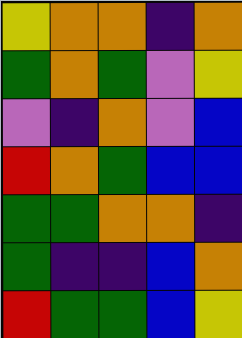[["yellow", "orange", "orange", "indigo", "orange"], ["green", "orange", "green", "violet", "yellow"], ["violet", "indigo", "orange", "violet", "blue"], ["red", "orange", "green", "blue", "blue"], ["green", "green", "orange", "orange", "indigo"], ["green", "indigo", "indigo", "blue", "orange"], ["red", "green", "green", "blue", "yellow"]]